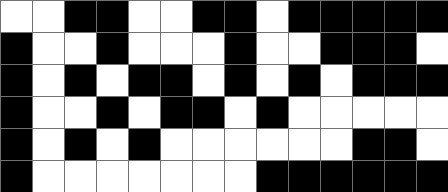[["white", "white", "black", "black", "white", "white", "black", "black", "white", "black", "black", "black", "black", "black"], ["black", "white", "white", "black", "white", "white", "white", "black", "white", "white", "black", "black", "black", "white"], ["black", "white", "black", "white", "black", "black", "white", "black", "white", "black", "white", "black", "black", "black"], ["black", "white", "white", "black", "white", "black", "black", "white", "black", "white", "white", "white", "white", "white"], ["black", "white", "black", "white", "black", "white", "white", "white", "white", "white", "white", "black", "black", "white"], ["black", "white", "white", "white", "white", "white", "white", "white", "black", "black", "black", "black", "black", "black"]]